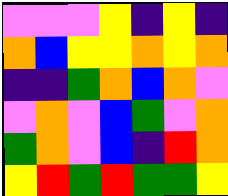[["violet", "violet", "violet", "yellow", "indigo", "yellow", "indigo"], ["orange", "blue", "yellow", "yellow", "orange", "yellow", "orange"], ["indigo", "indigo", "green", "orange", "blue", "orange", "violet"], ["violet", "orange", "violet", "blue", "green", "violet", "orange"], ["green", "orange", "violet", "blue", "indigo", "red", "orange"], ["yellow", "red", "green", "red", "green", "green", "yellow"]]